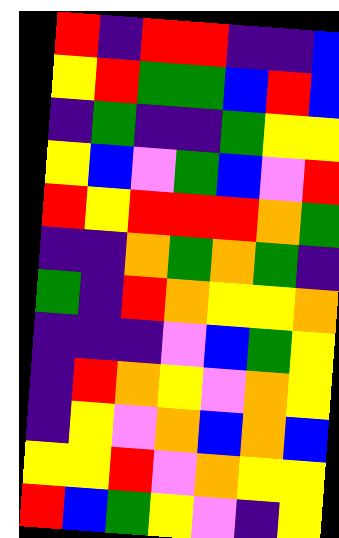[["red", "indigo", "red", "red", "indigo", "indigo", "blue"], ["yellow", "red", "green", "green", "blue", "red", "blue"], ["indigo", "green", "indigo", "indigo", "green", "yellow", "yellow"], ["yellow", "blue", "violet", "green", "blue", "violet", "red"], ["red", "yellow", "red", "red", "red", "orange", "green"], ["indigo", "indigo", "orange", "green", "orange", "green", "indigo"], ["green", "indigo", "red", "orange", "yellow", "yellow", "orange"], ["indigo", "indigo", "indigo", "violet", "blue", "green", "yellow"], ["indigo", "red", "orange", "yellow", "violet", "orange", "yellow"], ["indigo", "yellow", "violet", "orange", "blue", "orange", "blue"], ["yellow", "yellow", "red", "violet", "orange", "yellow", "yellow"], ["red", "blue", "green", "yellow", "violet", "indigo", "yellow"]]